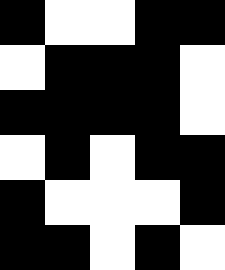[["black", "white", "white", "black", "black"], ["white", "black", "black", "black", "white"], ["black", "black", "black", "black", "white"], ["white", "black", "white", "black", "black"], ["black", "white", "white", "white", "black"], ["black", "black", "white", "black", "white"]]